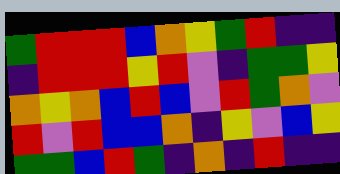[["green", "red", "red", "red", "blue", "orange", "yellow", "green", "red", "indigo", "indigo"], ["indigo", "red", "red", "red", "yellow", "red", "violet", "indigo", "green", "green", "yellow"], ["orange", "yellow", "orange", "blue", "red", "blue", "violet", "red", "green", "orange", "violet"], ["red", "violet", "red", "blue", "blue", "orange", "indigo", "yellow", "violet", "blue", "yellow"], ["green", "green", "blue", "red", "green", "indigo", "orange", "indigo", "red", "indigo", "indigo"]]